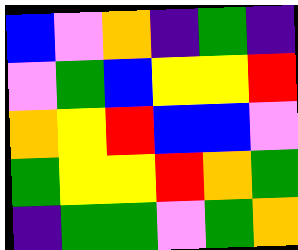[["blue", "violet", "orange", "indigo", "green", "indigo"], ["violet", "green", "blue", "yellow", "yellow", "red"], ["orange", "yellow", "red", "blue", "blue", "violet"], ["green", "yellow", "yellow", "red", "orange", "green"], ["indigo", "green", "green", "violet", "green", "orange"]]